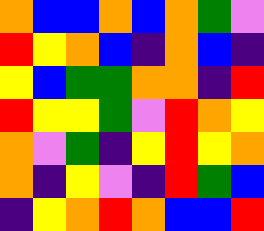[["orange", "blue", "blue", "orange", "blue", "orange", "green", "violet"], ["red", "yellow", "orange", "blue", "indigo", "orange", "blue", "indigo"], ["yellow", "blue", "green", "green", "orange", "orange", "indigo", "red"], ["red", "yellow", "yellow", "green", "violet", "red", "orange", "yellow"], ["orange", "violet", "green", "indigo", "yellow", "red", "yellow", "orange"], ["orange", "indigo", "yellow", "violet", "indigo", "red", "green", "blue"], ["indigo", "yellow", "orange", "red", "orange", "blue", "blue", "red"]]